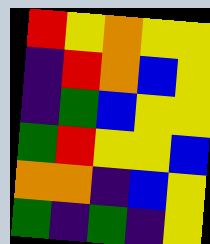[["red", "yellow", "orange", "yellow", "yellow"], ["indigo", "red", "orange", "blue", "yellow"], ["indigo", "green", "blue", "yellow", "yellow"], ["green", "red", "yellow", "yellow", "blue"], ["orange", "orange", "indigo", "blue", "yellow"], ["green", "indigo", "green", "indigo", "yellow"]]